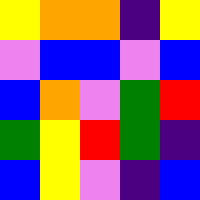[["yellow", "orange", "orange", "indigo", "yellow"], ["violet", "blue", "blue", "violet", "blue"], ["blue", "orange", "violet", "green", "red"], ["green", "yellow", "red", "green", "indigo"], ["blue", "yellow", "violet", "indigo", "blue"]]